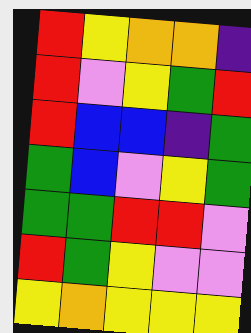[["red", "yellow", "orange", "orange", "indigo"], ["red", "violet", "yellow", "green", "red"], ["red", "blue", "blue", "indigo", "green"], ["green", "blue", "violet", "yellow", "green"], ["green", "green", "red", "red", "violet"], ["red", "green", "yellow", "violet", "violet"], ["yellow", "orange", "yellow", "yellow", "yellow"]]